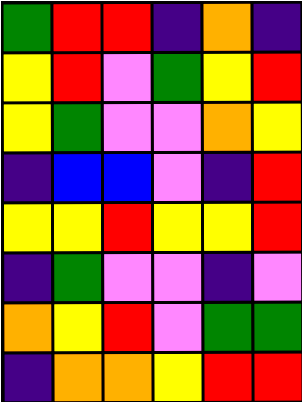[["green", "red", "red", "indigo", "orange", "indigo"], ["yellow", "red", "violet", "green", "yellow", "red"], ["yellow", "green", "violet", "violet", "orange", "yellow"], ["indigo", "blue", "blue", "violet", "indigo", "red"], ["yellow", "yellow", "red", "yellow", "yellow", "red"], ["indigo", "green", "violet", "violet", "indigo", "violet"], ["orange", "yellow", "red", "violet", "green", "green"], ["indigo", "orange", "orange", "yellow", "red", "red"]]